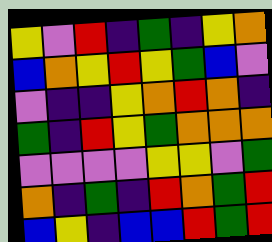[["yellow", "violet", "red", "indigo", "green", "indigo", "yellow", "orange"], ["blue", "orange", "yellow", "red", "yellow", "green", "blue", "violet"], ["violet", "indigo", "indigo", "yellow", "orange", "red", "orange", "indigo"], ["green", "indigo", "red", "yellow", "green", "orange", "orange", "orange"], ["violet", "violet", "violet", "violet", "yellow", "yellow", "violet", "green"], ["orange", "indigo", "green", "indigo", "red", "orange", "green", "red"], ["blue", "yellow", "indigo", "blue", "blue", "red", "green", "red"]]